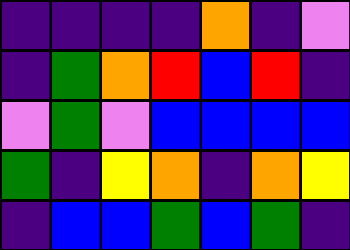[["indigo", "indigo", "indigo", "indigo", "orange", "indigo", "violet"], ["indigo", "green", "orange", "red", "blue", "red", "indigo"], ["violet", "green", "violet", "blue", "blue", "blue", "blue"], ["green", "indigo", "yellow", "orange", "indigo", "orange", "yellow"], ["indigo", "blue", "blue", "green", "blue", "green", "indigo"]]